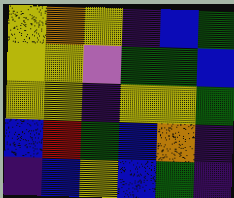[["yellow", "orange", "yellow", "indigo", "blue", "green"], ["yellow", "yellow", "violet", "green", "green", "blue"], ["yellow", "yellow", "indigo", "yellow", "yellow", "green"], ["blue", "red", "green", "blue", "orange", "indigo"], ["indigo", "blue", "yellow", "blue", "green", "indigo"]]